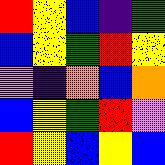[["red", "yellow", "blue", "indigo", "green"], ["blue", "yellow", "green", "red", "yellow"], ["violet", "indigo", "orange", "blue", "orange"], ["blue", "yellow", "green", "red", "violet"], ["red", "yellow", "blue", "yellow", "blue"]]